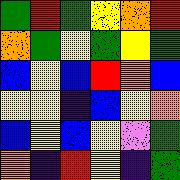[["green", "red", "green", "yellow", "orange", "red"], ["orange", "green", "yellow", "green", "yellow", "green"], ["blue", "yellow", "blue", "red", "orange", "blue"], ["yellow", "yellow", "indigo", "blue", "yellow", "orange"], ["blue", "yellow", "blue", "yellow", "violet", "green"], ["orange", "indigo", "red", "yellow", "indigo", "green"]]